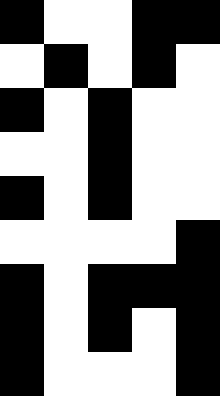[["black", "white", "white", "black", "black"], ["white", "black", "white", "black", "white"], ["black", "white", "black", "white", "white"], ["white", "white", "black", "white", "white"], ["black", "white", "black", "white", "white"], ["white", "white", "white", "white", "black"], ["black", "white", "black", "black", "black"], ["black", "white", "black", "white", "black"], ["black", "white", "white", "white", "black"]]